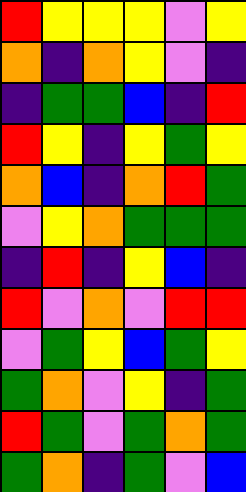[["red", "yellow", "yellow", "yellow", "violet", "yellow"], ["orange", "indigo", "orange", "yellow", "violet", "indigo"], ["indigo", "green", "green", "blue", "indigo", "red"], ["red", "yellow", "indigo", "yellow", "green", "yellow"], ["orange", "blue", "indigo", "orange", "red", "green"], ["violet", "yellow", "orange", "green", "green", "green"], ["indigo", "red", "indigo", "yellow", "blue", "indigo"], ["red", "violet", "orange", "violet", "red", "red"], ["violet", "green", "yellow", "blue", "green", "yellow"], ["green", "orange", "violet", "yellow", "indigo", "green"], ["red", "green", "violet", "green", "orange", "green"], ["green", "orange", "indigo", "green", "violet", "blue"]]